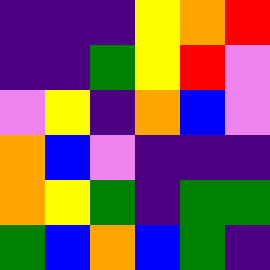[["indigo", "indigo", "indigo", "yellow", "orange", "red"], ["indigo", "indigo", "green", "yellow", "red", "violet"], ["violet", "yellow", "indigo", "orange", "blue", "violet"], ["orange", "blue", "violet", "indigo", "indigo", "indigo"], ["orange", "yellow", "green", "indigo", "green", "green"], ["green", "blue", "orange", "blue", "green", "indigo"]]